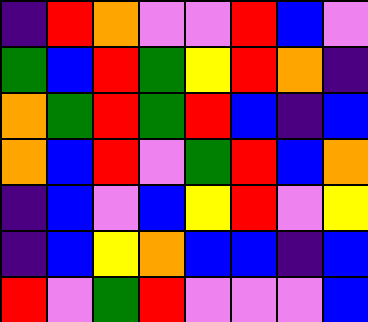[["indigo", "red", "orange", "violet", "violet", "red", "blue", "violet"], ["green", "blue", "red", "green", "yellow", "red", "orange", "indigo"], ["orange", "green", "red", "green", "red", "blue", "indigo", "blue"], ["orange", "blue", "red", "violet", "green", "red", "blue", "orange"], ["indigo", "blue", "violet", "blue", "yellow", "red", "violet", "yellow"], ["indigo", "blue", "yellow", "orange", "blue", "blue", "indigo", "blue"], ["red", "violet", "green", "red", "violet", "violet", "violet", "blue"]]